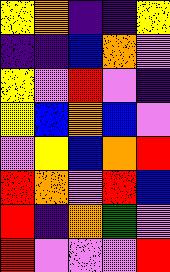[["yellow", "orange", "indigo", "indigo", "yellow"], ["indigo", "indigo", "blue", "orange", "violet"], ["yellow", "violet", "red", "violet", "indigo"], ["yellow", "blue", "orange", "blue", "violet"], ["violet", "yellow", "blue", "orange", "red"], ["red", "orange", "violet", "red", "blue"], ["red", "indigo", "orange", "green", "violet"], ["red", "violet", "violet", "violet", "red"]]